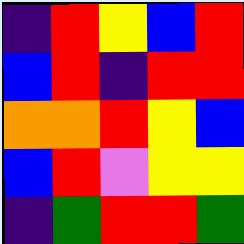[["indigo", "red", "yellow", "blue", "red"], ["blue", "red", "indigo", "red", "red"], ["orange", "orange", "red", "yellow", "blue"], ["blue", "red", "violet", "yellow", "yellow"], ["indigo", "green", "red", "red", "green"]]